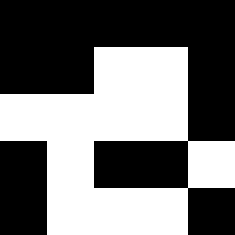[["black", "black", "black", "black", "black"], ["black", "black", "white", "white", "black"], ["white", "white", "white", "white", "black"], ["black", "white", "black", "black", "white"], ["black", "white", "white", "white", "black"]]